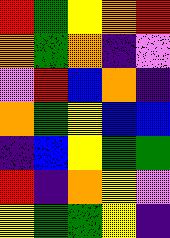[["red", "green", "yellow", "orange", "red"], ["orange", "green", "orange", "indigo", "violet"], ["violet", "red", "blue", "orange", "indigo"], ["orange", "green", "yellow", "blue", "blue"], ["indigo", "blue", "yellow", "green", "green"], ["red", "indigo", "orange", "yellow", "violet"], ["yellow", "green", "green", "yellow", "indigo"]]